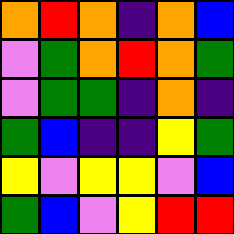[["orange", "red", "orange", "indigo", "orange", "blue"], ["violet", "green", "orange", "red", "orange", "green"], ["violet", "green", "green", "indigo", "orange", "indigo"], ["green", "blue", "indigo", "indigo", "yellow", "green"], ["yellow", "violet", "yellow", "yellow", "violet", "blue"], ["green", "blue", "violet", "yellow", "red", "red"]]